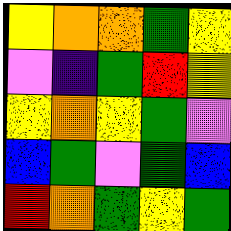[["yellow", "orange", "orange", "green", "yellow"], ["violet", "indigo", "green", "red", "yellow"], ["yellow", "orange", "yellow", "green", "violet"], ["blue", "green", "violet", "green", "blue"], ["red", "orange", "green", "yellow", "green"]]